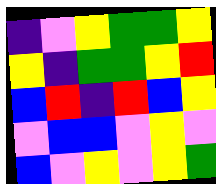[["indigo", "violet", "yellow", "green", "green", "yellow"], ["yellow", "indigo", "green", "green", "yellow", "red"], ["blue", "red", "indigo", "red", "blue", "yellow"], ["violet", "blue", "blue", "violet", "yellow", "violet"], ["blue", "violet", "yellow", "violet", "yellow", "green"]]